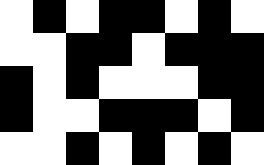[["white", "black", "white", "black", "black", "white", "black", "white"], ["white", "white", "black", "black", "white", "black", "black", "black"], ["black", "white", "black", "white", "white", "white", "black", "black"], ["black", "white", "white", "black", "black", "black", "white", "black"], ["white", "white", "black", "white", "black", "white", "black", "white"]]